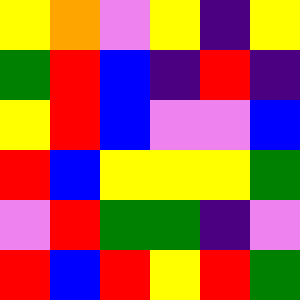[["yellow", "orange", "violet", "yellow", "indigo", "yellow"], ["green", "red", "blue", "indigo", "red", "indigo"], ["yellow", "red", "blue", "violet", "violet", "blue"], ["red", "blue", "yellow", "yellow", "yellow", "green"], ["violet", "red", "green", "green", "indigo", "violet"], ["red", "blue", "red", "yellow", "red", "green"]]